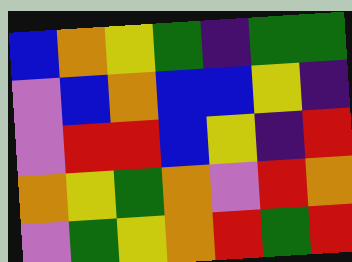[["blue", "orange", "yellow", "green", "indigo", "green", "green"], ["violet", "blue", "orange", "blue", "blue", "yellow", "indigo"], ["violet", "red", "red", "blue", "yellow", "indigo", "red"], ["orange", "yellow", "green", "orange", "violet", "red", "orange"], ["violet", "green", "yellow", "orange", "red", "green", "red"]]